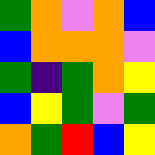[["green", "orange", "violet", "orange", "blue"], ["blue", "orange", "orange", "orange", "violet"], ["green", "indigo", "green", "orange", "yellow"], ["blue", "yellow", "green", "violet", "green"], ["orange", "green", "red", "blue", "yellow"]]